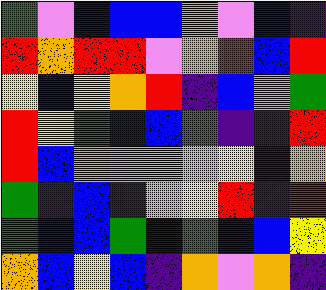[["green", "violet", "blue", "blue", "blue", "orange", "violet", "blue", "indigo"], ["red", "orange", "red", "red", "violet", "orange", "red", "blue", "red"], ["yellow", "blue", "yellow", "orange", "red", "indigo", "blue", "violet", "green"], ["red", "yellow", "green", "blue", "blue", "green", "indigo", "indigo", "red"], ["red", "blue", "orange", "violet", "violet", "violet", "yellow", "indigo", "orange"], ["green", "indigo", "blue", "indigo", "violet", "yellow", "red", "indigo", "red"], ["green", "blue", "blue", "green", "blue", "green", "blue", "blue", "yellow"], ["orange", "blue", "yellow", "blue", "indigo", "orange", "violet", "orange", "indigo"]]